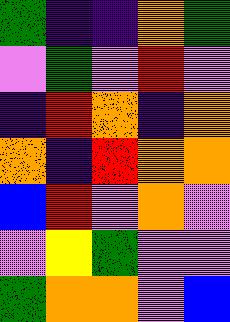[["green", "indigo", "indigo", "orange", "green"], ["violet", "green", "violet", "red", "violet"], ["indigo", "red", "orange", "indigo", "orange"], ["orange", "indigo", "red", "orange", "orange"], ["blue", "red", "violet", "orange", "violet"], ["violet", "yellow", "green", "violet", "violet"], ["green", "orange", "orange", "violet", "blue"]]